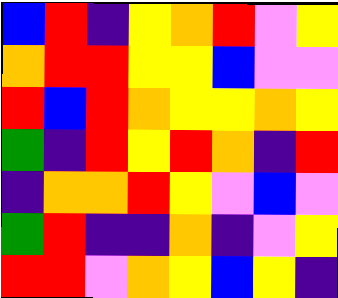[["blue", "red", "indigo", "yellow", "orange", "red", "violet", "yellow"], ["orange", "red", "red", "yellow", "yellow", "blue", "violet", "violet"], ["red", "blue", "red", "orange", "yellow", "yellow", "orange", "yellow"], ["green", "indigo", "red", "yellow", "red", "orange", "indigo", "red"], ["indigo", "orange", "orange", "red", "yellow", "violet", "blue", "violet"], ["green", "red", "indigo", "indigo", "orange", "indigo", "violet", "yellow"], ["red", "red", "violet", "orange", "yellow", "blue", "yellow", "indigo"]]